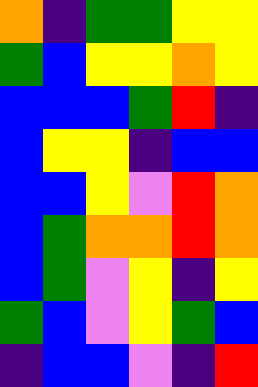[["orange", "indigo", "green", "green", "yellow", "yellow"], ["green", "blue", "yellow", "yellow", "orange", "yellow"], ["blue", "blue", "blue", "green", "red", "indigo"], ["blue", "yellow", "yellow", "indigo", "blue", "blue"], ["blue", "blue", "yellow", "violet", "red", "orange"], ["blue", "green", "orange", "orange", "red", "orange"], ["blue", "green", "violet", "yellow", "indigo", "yellow"], ["green", "blue", "violet", "yellow", "green", "blue"], ["indigo", "blue", "blue", "violet", "indigo", "red"]]